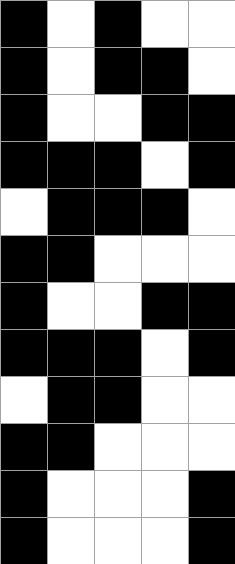[["black", "white", "black", "white", "white"], ["black", "white", "black", "black", "white"], ["black", "white", "white", "black", "black"], ["black", "black", "black", "white", "black"], ["white", "black", "black", "black", "white"], ["black", "black", "white", "white", "white"], ["black", "white", "white", "black", "black"], ["black", "black", "black", "white", "black"], ["white", "black", "black", "white", "white"], ["black", "black", "white", "white", "white"], ["black", "white", "white", "white", "black"], ["black", "white", "white", "white", "black"]]